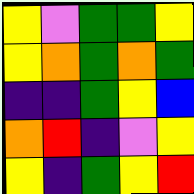[["yellow", "violet", "green", "green", "yellow"], ["yellow", "orange", "green", "orange", "green"], ["indigo", "indigo", "green", "yellow", "blue"], ["orange", "red", "indigo", "violet", "yellow"], ["yellow", "indigo", "green", "yellow", "red"]]